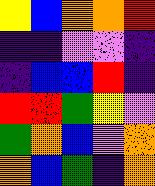[["yellow", "blue", "orange", "orange", "red"], ["indigo", "indigo", "violet", "violet", "indigo"], ["indigo", "blue", "blue", "red", "indigo"], ["red", "red", "green", "yellow", "violet"], ["green", "orange", "blue", "violet", "orange"], ["orange", "blue", "green", "indigo", "orange"]]